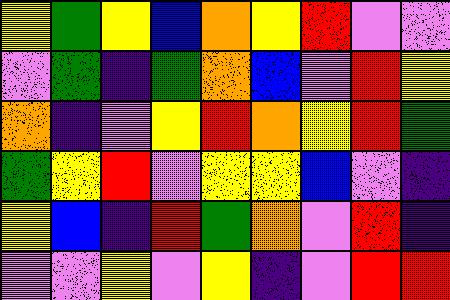[["yellow", "green", "yellow", "blue", "orange", "yellow", "red", "violet", "violet"], ["violet", "green", "indigo", "green", "orange", "blue", "violet", "red", "yellow"], ["orange", "indigo", "violet", "yellow", "red", "orange", "yellow", "red", "green"], ["green", "yellow", "red", "violet", "yellow", "yellow", "blue", "violet", "indigo"], ["yellow", "blue", "indigo", "red", "green", "orange", "violet", "red", "indigo"], ["violet", "violet", "yellow", "violet", "yellow", "indigo", "violet", "red", "red"]]